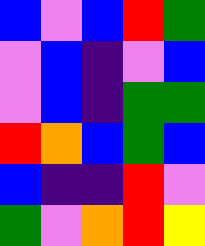[["blue", "violet", "blue", "red", "green"], ["violet", "blue", "indigo", "violet", "blue"], ["violet", "blue", "indigo", "green", "green"], ["red", "orange", "blue", "green", "blue"], ["blue", "indigo", "indigo", "red", "violet"], ["green", "violet", "orange", "red", "yellow"]]